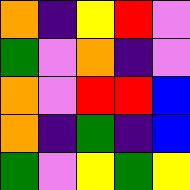[["orange", "indigo", "yellow", "red", "violet"], ["green", "violet", "orange", "indigo", "violet"], ["orange", "violet", "red", "red", "blue"], ["orange", "indigo", "green", "indigo", "blue"], ["green", "violet", "yellow", "green", "yellow"]]